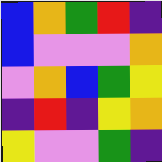[["blue", "orange", "green", "red", "indigo"], ["blue", "violet", "violet", "violet", "orange"], ["violet", "orange", "blue", "green", "yellow"], ["indigo", "red", "indigo", "yellow", "orange"], ["yellow", "violet", "violet", "green", "indigo"]]